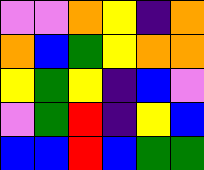[["violet", "violet", "orange", "yellow", "indigo", "orange"], ["orange", "blue", "green", "yellow", "orange", "orange"], ["yellow", "green", "yellow", "indigo", "blue", "violet"], ["violet", "green", "red", "indigo", "yellow", "blue"], ["blue", "blue", "red", "blue", "green", "green"]]